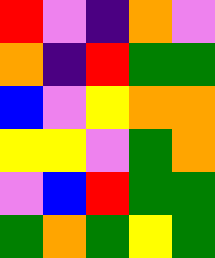[["red", "violet", "indigo", "orange", "violet"], ["orange", "indigo", "red", "green", "green"], ["blue", "violet", "yellow", "orange", "orange"], ["yellow", "yellow", "violet", "green", "orange"], ["violet", "blue", "red", "green", "green"], ["green", "orange", "green", "yellow", "green"]]